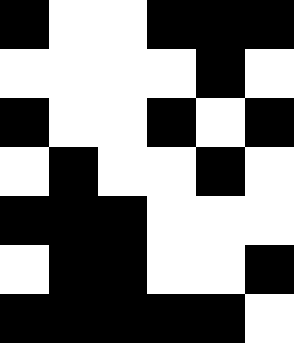[["black", "white", "white", "black", "black", "black"], ["white", "white", "white", "white", "black", "white"], ["black", "white", "white", "black", "white", "black"], ["white", "black", "white", "white", "black", "white"], ["black", "black", "black", "white", "white", "white"], ["white", "black", "black", "white", "white", "black"], ["black", "black", "black", "black", "black", "white"]]